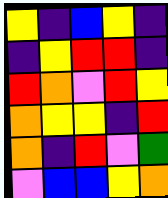[["yellow", "indigo", "blue", "yellow", "indigo"], ["indigo", "yellow", "red", "red", "indigo"], ["red", "orange", "violet", "red", "yellow"], ["orange", "yellow", "yellow", "indigo", "red"], ["orange", "indigo", "red", "violet", "green"], ["violet", "blue", "blue", "yellow", "orange"]]